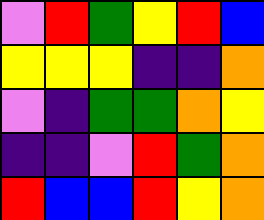[["violet", "red", "green", "yellow", "red", "blue"], ["yellow", "yellow", "yellow", "indigo", "indigo", "orange"], ["violet", "indigo", "green", "green", "orange", "yellow"], ["indigo", "indigo", "violet", "red", "green", "orange"], ["red", "blue", "blue", "red", "yellow", "orange"]]